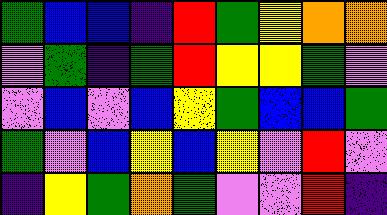[["green", "blue", "blue", "indigo", "red", "green", "yellow", "orange", "orange"], ["violet", "green", "indigo", "green", "red", "yellow", "yellow", "green", "violet"], ["violet", "blue", "violet", "blue", "yellow", "green", "blue", "blue", "green"], ["green", "violet", "blue", "yellow", "blue", "yellow", "violet", "red", "violet"], ["indigo", "yellow", "green", "orange", "green", "violet", "violet", "red", "indigo"]]